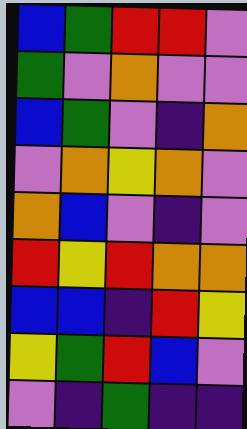[["blue", "green", "red", "red", "violet"], ["green", "violet", "orange", "violet", "violet"], ["blue", "green", "violet", "indigo", "orange"], ["violet", "orange", "yellow", "orange", "violet"], ["orange", "blue", "violet", "indigo", "violet"], ["red", "yellow", "red", "orange", "orange"], ["blue", "blue", "indigo", "red", "yellow"], ["yellow", "green", "red", "blue", "violet"], ["violet", "indigo", "green", "indigo", "indigo"]]